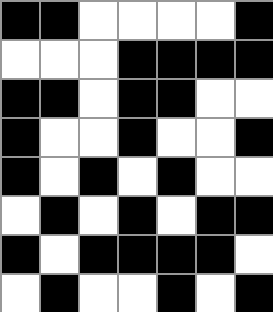[["black", "black", "white", "white", "white", "white", "black"], ["white", "white", "white", "black", "black", "black", "black"], ["black", "black", "white", "black", "black", "white", "white"], ["black", "white", "white", "black", "white", "white", "black"], ["black", "white", "black", "white", "black", "white", "white"], ["white", "black", "white", "black", "white", "black", "black"], ["black", "white", "black", "black", "black", "black", "white"], ["white", "black", "white", "white", "black", "white", "black"]]